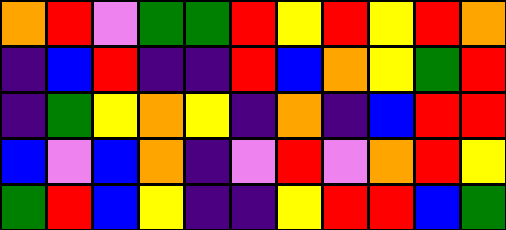[["orange", "red", "violet", "green", "green", "red", "yellow", "red", "yellow", "red", "orange"], ["indigo", "blue", "red", "indigo", "indigo", "red", "blue", "orange", "yellow", "green", "red"], ["indigo", "green", "yellow", "orange", "yellow", "indigo", "orange", "indigo", "blue", "red", "red"], ["blue", "violet", "blue", "orange", "indigo", "violet", "red", "violet", "orange", "red", "yellow"], ["green", "red", "blue", "yellow", "indigo", "indigo", "yellow", "red", "red", "blue", "green"]]